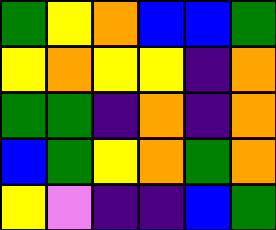[["green", "yellow", "orange", "blue", "blue", "green"], ["yellow", "orange", "yellow", "yellow", "indigo", "orange"], ["green", "green", "indigo", "orange", "indigo", "orange"], ["blue", "green", "yellow", "orange", "green", "orange"], ["yellow", "violet", "indigo", "indigo", "blue", "green"]]